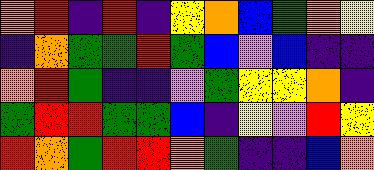[["orange", "red", "indigo", "red", "indigo", "yellow", "orange", "blue", "green", "orange", "yellow"], ["indigo", "orange", "green", "green", "red", "green", "blue", "violet", "blue", "indigo", "indigo"], ["orange", "red", "green", "indigo", "indigo", "violet", "green", "yellow", "yellow", "orange", "indigo"], ["green", "red", "red", "green", "green", "blue", "indigo", "yellow", "violet", "red", "yellow"], ["red", "orange", "green", "red", "red", "orange", "green", "indigo", "indigo", "blue", "orange"]]